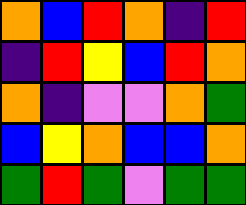[["orange", "blue", "red", "orange", "indigo", "red"], ["indigo", "red", "yellow", "blue", "red", "orange"], ["orange", "indigo", "violet", "violet", "orange", "green"], ["blue", "yellow", "orange", "blue", "blue", "orange"], ["green", "red", "green", "violet", "green", "green"]]